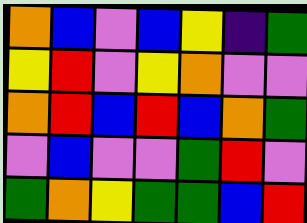[["orange", "blue", "violet", "blue", "yellow", "indigo", "green"], ["yellow", "red", "violet", "yellow", "orange", "violet", "violet"], ["orange", "red", "blue", "red", "blue", "orange", "green"], ["violet", "blue", "violet", "violet", "green", "red", "violet"], ["green", "orange", "yellow", "green", "green", "blue", "red"]]